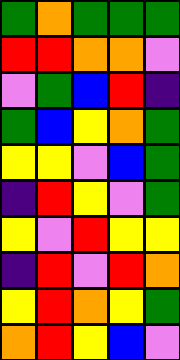[["green", "orange", "green", "green", "green"], ["red", "red", "orange", "orange", "violet"], ["violet", "green", "blue", "red", "indigo"], ["green", "blue", "yellow", "orange", "green"], ["yellow", "yellow", "violet", "blue", "green"], ["indigo", "red", "yellow", "violet", "green"], ["yellow", "violet", "red", "yellow", "yellow"], ["indigo", "red", "violet", "red", "orange"], ["yellow", "red", "orange", "yellow", "green"], ["orange", "red", "yellow", "blue", "violet"]]